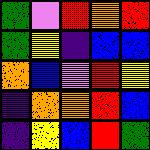[["green", "violet", "red", "orange", "red"], ["green", "yellow", "indigo", "blue", "blue"], ["orange", "blue", "violet", "red", "yellow"], ["indigo", "orange", "orange", "red", "blue"], ["indigo", "yellow", "blue", "red", "green"]]